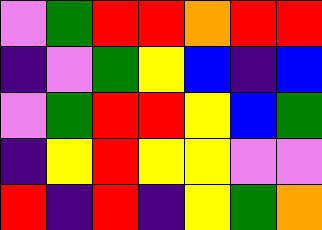[["violet", "green", "red", "red", "orange", "red", "red"], ["indigo", "violet", "green", "yellow", "blue", "indigo", "blue"], ["violet", "green", "red", "red", "yellow", "blue", "green"], ["indigo", "yellow", "red", "yellow", "yellow", "violet", "violet"], ["red", "indigo", "red", "indigo", "yellow", "green", "orange"]]